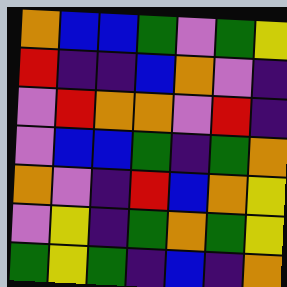[["orange", "blue", "blue", "green", "violet", "green", "yellow"], ["red", "indigo", "indigo", "blue", "orange", "violet", "indigo"], ["violet", "red", "orange", "orange", "violet", "red", "indigo"], ["violet", "blue", "blue", "green", "indigo", "green", "orange"], ["orange", "violet", "indigo", "red", "blue", "orange", "yellow"], ["violet", "yellow", "indigo", "green", "orange", "green", "yellow"], ["green", "yellow", "green", "indigo", "blue", "indigo", "orange"]]